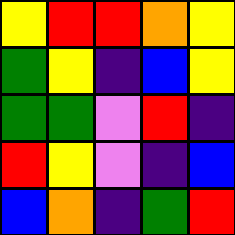[["yellow", "red", "red", "orange", "yellow"], ["green", "yellow", "indigo", "blue", "yellow"], ["green", "green", "violet", "red", "indigo"], ["red", "yellow", "violet", "indigo", "blue"], ["blue", "orange", "indigo", "green", "red"]]